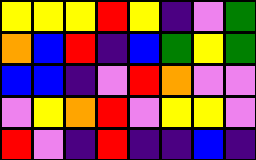[["yellow", "yellow", "yellow", "red", "yellow", "indigo", "violet", "green"], ["orange", "blue", "red", "indigo", "blue", "green", "yellow", "green"], ["blue", "blue", "indigo", "violet", "red", "orange", "violet", "violet"], ["violet", "yellow", "orange", "red", "violet", "yellow", "yellow", "violet"], ["red", "violet", "indigo", "red", "indigo", "indigo", "blue", "indigo"]]